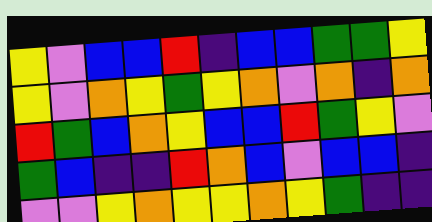[["yellow", "violet", "blue", "blue", "red", "indigo", "blue", "blue", "green", "green", "yellow"], ["yellow", "violet", "orange", "yellow", "green", "yellow", "orange", "violet", "orange", "indigo", "orange"], ["red", "green", "blue", "orange", "yellow", "blue", "blue", "red", "green", "yellow", "violet"], ["green", "blue", "indigo", "indigo", "red", "orange", "blue", "violet", "blue", "blue", "indigo"], ["violet", "violet", "yellow", "orange", "yellow", "yellow", "orange", "yellow", "green", "indigo", "indigo"]]